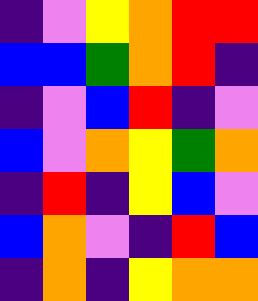[["indigo", "violet", "yellow", "orange", "red", "red"], ["blue", "blue", "green", "orange", "red", "indigo"], ["indigo", "violet", "blue", "red", "indigo", "violet"], ["blue", "violet", "orange", "yellow", "green", "orange"], ["indigo", "red", "indigo", "yellow", "blue", "violet"], ["blue", "orange", "violet", "indigo", "red", "blue"], ["indigo", "orange", "indigo", "yellow", "orange", "orange"]]